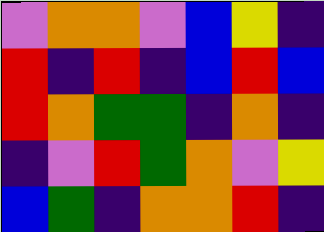[["violet", "orange", "orange", "violet", "blue", "yellow", "indigo"], ["red", "indigo", "red", "indigo", "blue", "red", "blue"], ["red", "orange", "green", "green", "indigo", "orange", "indigo"], ["indigo", "violet", "red", "green", "orange", "violet", "yellow"], ["blue", "green", "indigo", "orange", "orange", "red", "indigo"]]